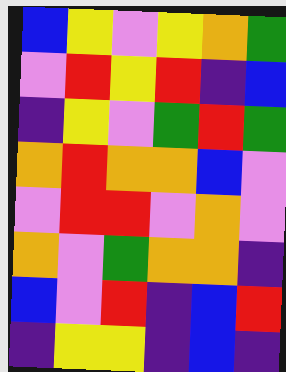[["blue", "yellow", "violet", "yellow", "orange", "green"], ["violet", "red", "yellow", "red", "indigo", "blue"], ["indigo", "yellow", "violet", "green", "red", "green"], ["orange", "red", "orange", "orange", "blue", "violet"], ["violet", "red", "red", "violet", "orange", "violet"], ["orange", "violet", "green", "orange", "orange", "indigo"], ["blue", "violet", "red", "indigo", "blue", "red"], ["indigo", "yellow", "yellow", "indigo", "blue", "indigo"]]